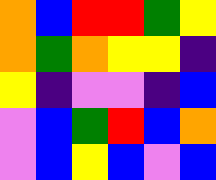[["orange", "blue", "red", "red", "green", "yellow"], ["orange", "green", "orange", "yellow", "yellow", "indigo"], ["yellow", "indigo", "violet", "violet", "indigo", "blue"], ["violet", "blue", "green", "red", "blue", "orange"], ["violet", "blue", "yellow", "blue", "violet", "blue"]]